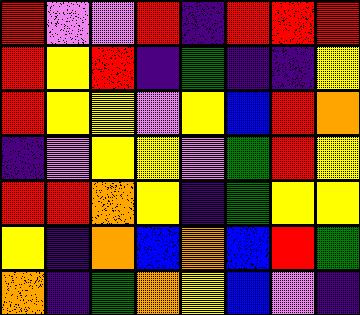[["red", "violet", "violet", "red", "indigo", "red", "red", "red"], ["red", "yellow", "red", "indigo", "green", "indigo", "indigo", "yellow"], ["red", "yellow", "yellow", "violet", "yellow", "blue", "red", "orange"], ["indigo", "violet", "yellow", "yellow", "violet", "green", "red", "yellow"], ["red", "red", "orange", "yellow", "indigo", "green", "yellow", "yellow"], ["yellow", "indigo", "orange", "blue", "orange", "blue", "red", "green"], ["orange", "indigo", "green", "orange", "yellow", "blue", "violet", "indigo"]]